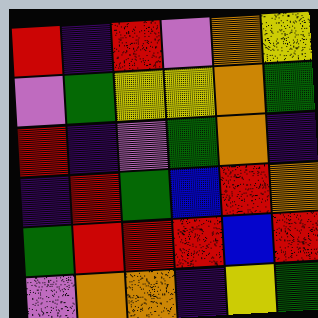[["red", "indigo", "red", "violet", "orange", "yellow"], ["violet", "green", "yellow", "yellow", "orange", "green"], ["red", "indigo", "violet", "green", "orange", "indigo"], ["indigo", "red", "green", "blue", "red", "orange"], ["green", "red", "red", "red", "blue", "red"], ["violet", "orange", "orange", "indigo", "yellow", "green"]]